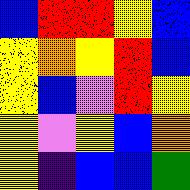[["blue", "red", "red", "yellow", "blue"], ["yellow", "orange", "yellow", "red", "blue"], ["yellow", "blue", "violet", "red", "yellow"], ["yellow", "violet", "yellow", "blue", "orange"], ["yellow", "indigo", "blue", "blue", "green"]]